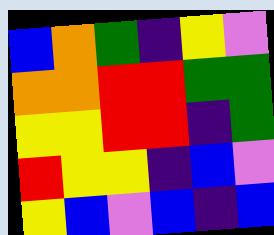[["blue", "orange", "green", "indigo", "yellow", "violet"], ["orange", "orange", "red", "red", "green", "green"], ["yellow", "yellow", "red", "red", "indigo", "green"], ["red", "yellow", "yellow", "indigo", "blue", "violet"], ["yellow", "blue", "violet", "blue", "indigo", "blue"]]